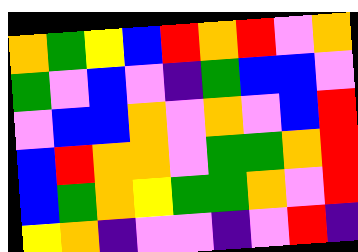[["orange", "green", "yellow", "blue", "red", "orange", "red", "violet", "orange"], ["green", "violet", "blue", "violet", "indigo", "green", "blue", "blue", "violet"], ["violet", "blue", "blue", "orange", "violet", "orange", "violet", "blue", "red"], ["blue", "red", "orange", "orange", "violet", "green", "green", "orange", "red"], ["blue", "green", "orange", "yellow", "green", "green", "orange", "violet", "red"], ["yellow", "orange", "indigo", "violet", "violet", "indigo", "violet", "red", "indigo"]]